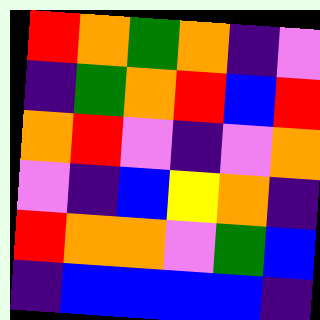[["red", "orange", "green", "orange", "indigo", "violet"], ["indigo", "green", "orange", "red", "blue", "red"], ["orange", "red", "violet", "indigo", "violet", "orange"], ["violet", "indigo", "blue", "yellow", "orange", "indigo"], ["red", "orange", "orange", "violet", "green", "blue"], ["indigo", "blue", "blue", "blue", "blue", "indigo"]]